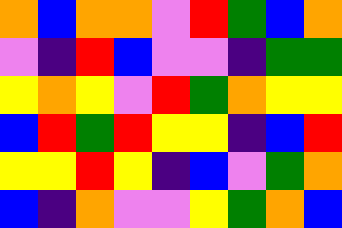[["orange", "blue", "orange", "orange", "violet", "red", "green", "blue", "orange"], ["violet", "indigo", "red", "blue", "violet", "violet", "indigo", "green", "green"], ["yellow", "orange", "yellow", "violet", "red", "green", "orange", "yellow", "yellow"], ["blue", "red", "green", "red", "yellow", "yellow", "indigo", "blue", "red"], ["yellow", "yellow", "red", "yellow", "indigo", "blue", "violet", "green", "orange"], ["blue", "indigo", "orange", "violet", "violet", "yellow", "green", "orange", "blue"]]